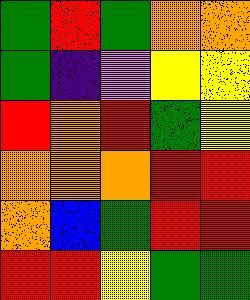[["green", "red", "green", "orange", "orange"], ["green", "indigo", "violet", "yellow", "yellow"], ["red", "orange", "red", "green", "yellow"], ["orange", "orange", "orange", "red", "red"], ["orange", "blue", "green", "red", "red"], ["red", "red", "yellow", "green", "green"]]